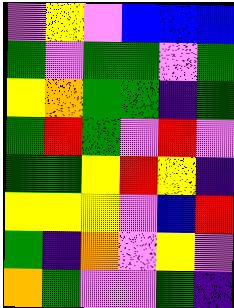[["violet", "yellow", "violet", "blue", "blue", "blue"], ["green", "violet", "green", "green", "violet", "green"], ["yellow", "orange", "green", "green", "indigo", "green"], ["green", "red", "green", "violet", "red", "violet"], ["green", "green", "yellow", "red", "yellow", "indigo"], ["yellow", "yellow", "yellow", "violet", "blue", "red"], ["green", "indigo", "orange", "violet", "yellow", "violet"], ["orange", "green", "violet", "violet", "green", "indigo"]]